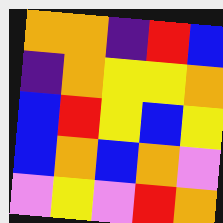[["orange", "orange", "indigo", "red", "blue"], ["indigo", "orange", "yellow", "yellow", "orange"], ["blue", "red", "yellow", "blue", "yellow"], ["blue", "orange", "blue", "orange", "violet"], ["violet", "yellow", "violet", "red", "orange"]]